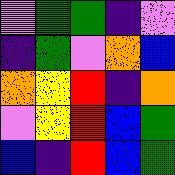[["violet", "green", "green", "indigo", "violet"], ["indigo", "green", "violet", "orange", "blue"], ["orange", "yellow", "red", "indigo", "orange"], ["violet", "yellow", "red", "blue", "green"], ["blue", "indigo", "red", "blue", "green"]]